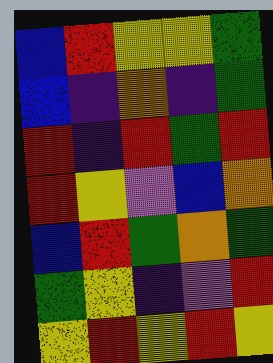[["blue", "red", "yellow", "yellow", "green"], ["blue", "indigo", "orange", "indigo", "green"], ["red", "indigo", "red", "green", "red"], ["red", "yellow", "violet", "blue", "orange"], ["blue", "red", "green", "orange", "green"], ["green", "yellow", "indigo", "violet", "red"], ["yellow", "red", "yellow", "red", "yellow"]]